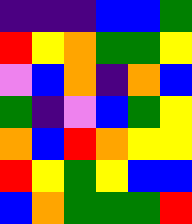[["indigo", "indigo", "indigo", "blue", "blue", "green"], ["red", "yellow", "orange", "green", "green", "yellow"], ["violet", "blue", "orange", "indigo", "orange", "blue"], ["green", "indigo", "violet", "blue", "green", "yellow"], ["orange", "blue", "red", "orange", "yellow", "yellow"], ["red", "yellow", "green", "yellow", "blue", "blue"], ["blue", "orange", "green", "green", "green", "red"]]